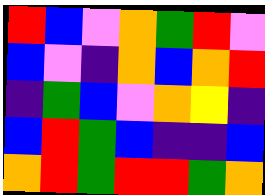[["red", "blue", "violet", "orange", "green", "red", "violet"], ["blue", "violet", "indigo", "orange", "blue", "orange", "red"], ["indigo", "green", "blue", "violet", "orange", "yellow", "indigo"], ["blue", "red", "green", "blue", "indigo", "indigo", "blue"], ["orange", "red", "green", "red", "red", "green", "orange"]]